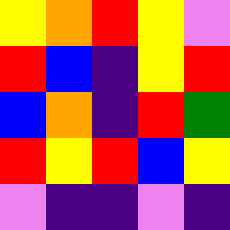[["yellow", "orange", "red", "yellow", "violet"], ["red", "blue", "indigo", "yellow", "red"], ["blue", "orange", "indigo", "red", "green"], ["red", "yellow", "red", "blue", "yellow"], ["violet", "indigo", "indigo", "violet", "indigo"]]